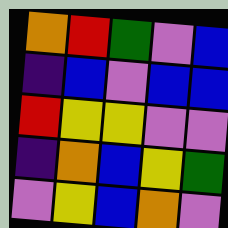[["orange", "red", "green", "violet", "blue"], ["indigo", "blue", "violet", "blue", "blue"], ["red", "yellow", "yellow", "violet", "violet"], ["indigo", "orange", "blue", "yellow", "green"], ["violet", "yellow", "blue", "orange", "violet"]]